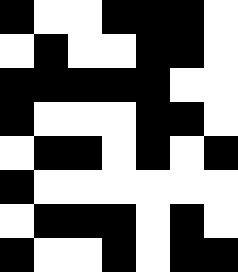[["black", "white", "white", "black", "black", "black", "white"], ["white", "black", "white", "white", "black", "black", "white"], ["black", "black", "black", "black", "black", "white", "white"], ["black", "white", "white", "white", "black", "black", "white"], ["white", "black", "black", "white", "black", "white", "black"], ["black", "white", "white", "white", "white", "white", "white"], ["white", "black", "black", "black", "white", "black", "white"], ["black", "white", "white", "black", "white", "black", "black"]]